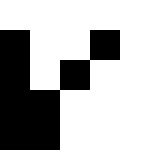[["white", "white", "white", "white", "white"], ["black", "white", "white", "black", "white"], ["black", "white", "black", "white", "white"], ["black", "black", "white", "white", "white"], ["black", "black", "white", "white", "white"]]